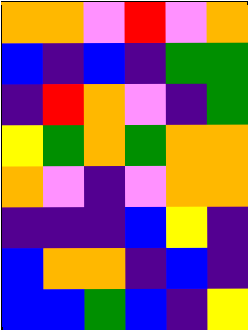[["orange", "orange", "violet", "red", "violet", "orange"], ["blue", "indigo", "blue", "indigo", "green", "green"], ["indigo", "red", "orange", "violet", "indigo", "green"], ["yellow", "green", "orange", "green", "orange", "orange"], ["orange", "violet", "indigo", "violet", "orange", "orange"], ["indigo", "indigo", "indigo", "blue", "yellow", "indigo"], ["blue", "orange", "orange", "indigo", "blue", "indigo"], ["blue", "blue", "green", "blue", "indigo", "yellow"]]